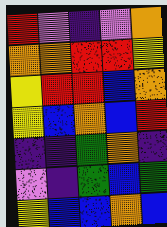[["red", "violet", "indigo", "violet", "orange"], ["orange", "orange", "red", "red", "yellow"], ["yellow", "red", "red", "blue", "orange"], ["yellow", "blue", "orange", "blue", "red"], ["indigo", "indigo", "green", "orange", "indigo"], ["violet", "indigo", "green", "blue", "green"], ["yellow", "blue", "blue", "orange", "blue"]]